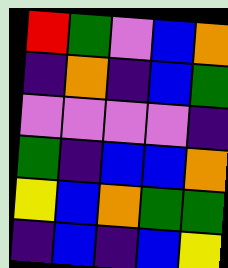[["red", "green", "violet", "blue", "orange"], ["indigo", "orange", "indigo", "blue", "green"], ["violet", "violet", "violet", "violet", "indigo"], ["green", "indigo", "blue", "blue", "orange"], ["yellow", "blue", "orange", "green", "green"], ["indigo", "blue", "indigo", "blue", "yellow"]]